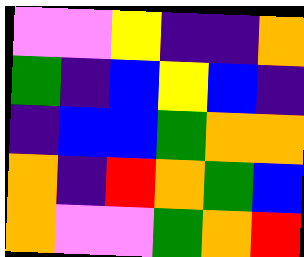[["violet", "violet", "yellow", "indigo", "indigo", "orange"], ["green", "indigo", "blue", "yellow", "blue", "indigo"], ["indigo", "blue", "blue", "green", "orange", "orange"], ["orange", "indigo", "red", "orange", "green", "blue"], ["orange", "violet", "violet", "green", "orange", "red"]]